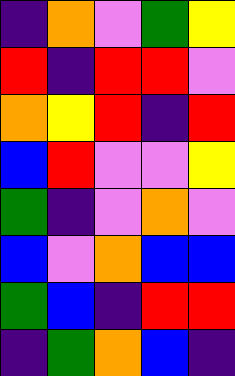[["indigo", "orange", "violet", "green", "yellow"], ["red", "indigo", "red", "red", "violet"], ["orange", "yellow", "red", "indigo", "red"], ["blue", "red", "violet", "violet", "yellow"], ["green", "indigo", "violet", "orange", "violet"], ["blue", "violet", "orange", "blue", "blue"], ["green", "blue", "indigo", "red", "red"], ["indigo", "green", "orange", "blue", "indigo"]]